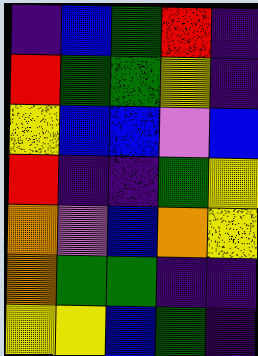[["indigo", "blue", "green", "red", "indigo"], ["red", "green", "green", "yellow", "indigo"], ["yellow", "blue", "blue", "violet", "blue"], ["red", "indigo", "indigo", "green", "yellow"], ["orange", "violet", "blue", "orange", "yellow"], ["orange", "green", "green", "indigo", "indigo"], ["yellow", "yellow", "blue", "green", "indigo"]]